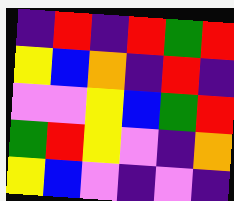[["indigo", "red", "indigo", "red", "green", "red"], ["yellow", "blue", "orange", "indigo", "red", "indigo"], ["violet", "violet", "yellow", "blue", "green", "red"], ["green", "red", "yellow", "violet", "indigo", "orange"], ["yellow", "blue", "violet", "indigo", "violet", "indigo"]]